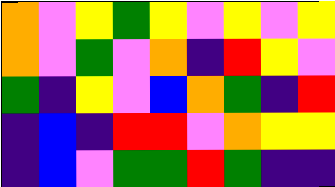[["orange", "violet", "yellow", "green", "yellow", "violet", "yellow", "violet", "yellow"], ["orange", "violet", "green", "violet", "orange", "indigo", "red", "yellow", "violet"], ["green", "indigo", "yellow", "violet", "blue", "orange", "green", "indigo", "red"], ["indigo", "blue", "indigo", "red", "red", "violet", "orange", "yellow", "yellow"], ["indigo", "blue", "violet", "green", "green", "red", "green", "indigo", "indigo"]]